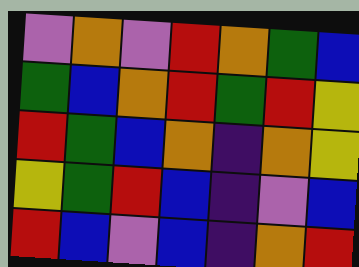[["violet", "orange", "violet", "red", "orange", "green", "blue"], ["green", "blue", "orange", "red", "green", "red", "yellow"], ["red", "green", "blue", "orange", "indigo", "orange", "yellow"], ["yellow", "green", "red", "blue", "indigo", "violet", "blue"], ["red", "blue", "violet", "blue", "indigo", "orange", "red"]]